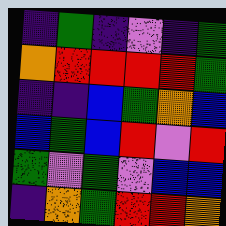[["indigo", "green", "indigo", "violet", "indigo", "green"], ["orange", "red", "red", "red", "red", "green"], ["indigo", "indigo", "blue", "green", "orange", "blue"], ["blue", "green", "blue", "red", "violet", "red"], ["green", "violet", "green", "violet", "blue", "blue"], ["indigo", "orange", "green", "red", "red", "orange"]]